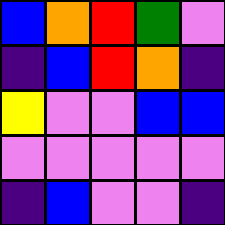[["blue", "orange", "red", "green", "violet"], ["indigo", "blue", "red", "orange", "indigo"], ["yellow", "violet", "violet", "blue", "blue"], ["violet", "violet", "violet", "violet", "violet"], ["indigo", "blue", "violet", "violet", "indigo"]]